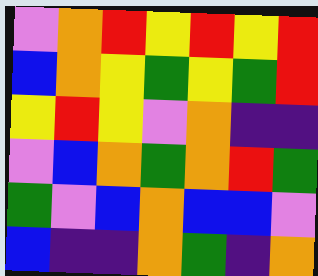[["violet", "orange", "red", "yellow", "red", "yellow", "red"], ["blue", "orange", "yellow", "green", "yellow", "green", "red"], ["yellow", "red", "yellow", "violet", "orange", "indigo", "indigo"], ["violet", "blue", "orange", "green", "orange", "red", "green"], ["green", "violet", "blue", "orange", "blue", "blue", "violet"], ["blue", "indigo", "indigo", "orange", "green", "indigo", "orange"]]